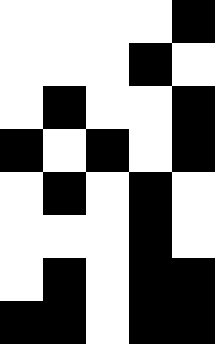[["white", "white", "white", "white", "black"], ["white", "white", "white", "black", "white"], ["white", "black", "white", "white", "black"], ["black", "white", "black", "white", "black"], ["white", "black", "white", "black", "white"], ["white", "white", "white", "black", "white"], ["white", "black", "white", "black", "black"], ["black", "black", "white", "black", "black"]]